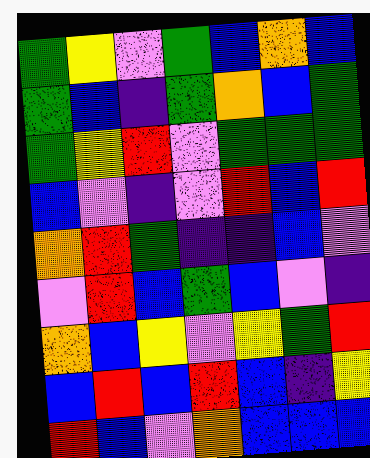[["green", "yellow", "violet", "green", "blue", "orange", "blue"], ["green", "blue", "indigo", "green", "orange", "blue", "green"], ["green", "yellow", "red", "violet", "green", "green", "green"], ["blue", "violet", "indigo", "violet", "red", "blue", "red"], ["orange", "red", "green", "indigo", "indigo", "blue", "violet"], ["violet", "red", "blue", "green", "blue", "violet", "indigo"], ["orange", "blue", "yellow", "violet", "yellow", "green", "red"], ["blue", "red", "blue", "red", "blue", "indigo", "yellow"], ["red", "blue", "violet", "orange", "blue", "blue", "blue"]]